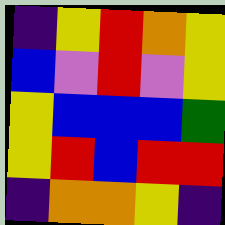[["indigo", "yellow", "red", "orange", "yellow"], ["blue", "violet", "red", "violet", "yellow"], ["yellow", "blue", "blue", "blue", "green"], ["yellow", "red", "blue", "red", "red"], ["indigo", "orange", "orange", "yellow", "indigo"]]